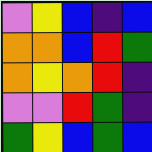[["violet", "yellow", "blue", "indigo", "blue"], ["orange", "orange", "blue", "red", "green"], ["orange", "yellow", "orange", "red", "indigo"], ["violet", "violet", "red", "green", "indigo"], ["green", "yellow", "blue", "green", "blue"]]